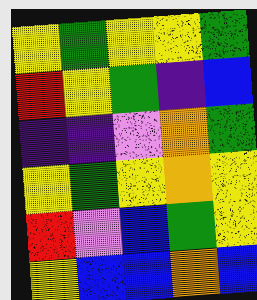[["yellow", "green", "yellow", "yellow", "green"], ["red", "yellow", "green", "indigo", "blue"], ["indigo", "indigo", "violet", "orange", "green"], ["yellow", "green", "yellow", "orange", "yellow"], ["red", "violet", "blue", "green", "yellow"], ["yellow", "blue", "blue", "orange", "blue"]]